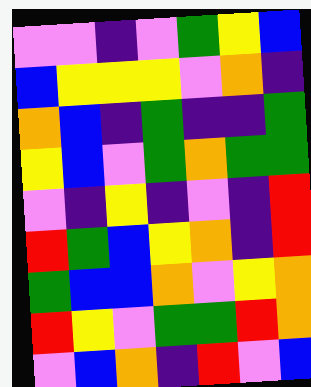[["violet", "violet", "indigo", "violet", "green", "yellow", "blue"], ["blue", "yellow", "yellow", "yellow", "violet", "orange", "indigo"], ["orange", "blue", "indigo", "green", "indigo", "indigo", "green"], ["yellow", "blue", "violet", "green", "orange", "green", "green"], ["violet", "indigo", "yellow", "indigo", "violet", "indigo", "red"], ["red", "green", "blue", "yellow", "orange", "indigo", "red"], ["green", "blue", "blue", "orange", "violet", "yellow", "orange"], ["red", "yellow", "violet", "green", "green", "red", "orange"], ["violet", "blue", "orange", "indigo", "red", "violet", "blue"]]